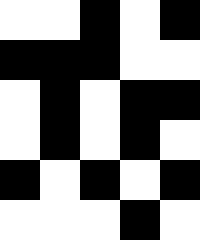[["white", "white", "black", "white", "black"], ["black", "black", "black", "white", "white"], ["white", "black", "white", "black", "black"], ["white", "black", "white", "black", "white"], ["black", "white", "black", "white", "black"], ["white", "white", "white", "black", "white"]]